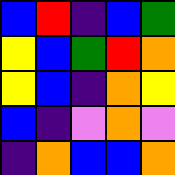[["blue", "red", "indigo", "blue", "green"], ["yellow", "blue", "green", "red", "orange"], ["yellow", "blue", "indigo", "orange", "yellow"], ["blue", "indigo", "violet", "orange", "violet"], ["indigo", "orange", "blue", "blue", "orange"]]